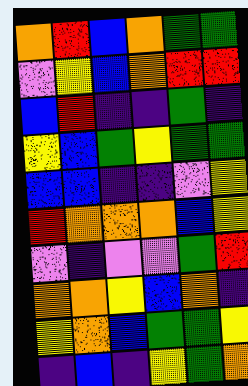[["orange", "red", "blue", "orange", "green", "green"], ["violet", "yellow", "blue", "orange", "red", "red"], ["blue", "red", "indigo", "indigo", "green", "indigo"], ["yellow", "blue", "green", "yellow", "green", "green"], ["blue", "blue", "indigo", "indigo", "violet", "yellow"], ["red", "orange", "orange", "orange", "blue", "yellow"], ["violet", "indigo", "violet", "violet", "green", "red"], ["orange", "orange", "yellow", "blue", "orange", "indigo"], ["yellow", "orange", "blue", "green", "green", "yellow"], ["indigo", "blue", "indigo", "yellow", "green", "orange"]]